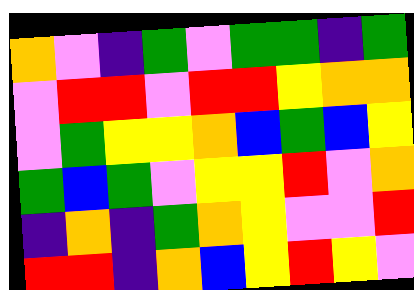[["orange", "violet", "indigo", "green", "violet", "green", "green", "indigo", "green"], ["violet", "red", "red", "violet", "red", "red", "yellow", "orange", "orange"], ["violet", "green", "yellow", "yellow", "orange", "blue", "green", "blue", "yellow"], ["green", "blue", "green", "violet", "yellow", "yellow", "red", "violet", "orange"], ["indigo", "orange", "indigo", "green", "orange", "yellow", "violet", "violet", "red"], ["red", "red", "indigo", "orange", "blue", "yellow", "red", "yellow", "violet"]]